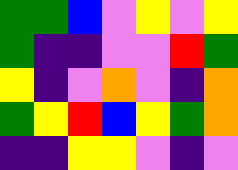[["green", "green", "blue", "violet", "yellow", "violet", "yellow"], ["green", "indigo", "indigo", "violet", "violet", "red", "green"], ["yellow", "indigo", "violet", "orange", "violet", "indigo", "orange"], ["green", "yellow", "red", "blue", "yellow", "green", "orange"], ["indigo", "indigo", "yellow", "yellow", "violet", "indigo", "violet"]]